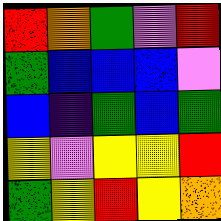[["red", "orange", "green", "violet", "red"], ["green", "blue", "blue", "blue", "violet"], ["blue", "indigo", "green", "blue", "green"], ["yellow", "violet", "yellow", "yellow", "red"], ["green", "yellow", "red", "yellow", "orange"]]